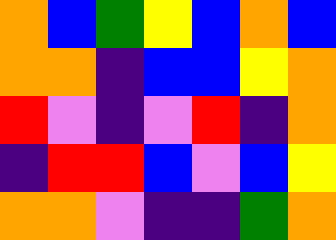[["orange", "blue", "green", "yellow", "blue", "orange", "blue"], ["orange", "orange", "indigo", "blue", "blue", "yellow", "orange"], ["red", "violet", "indigo", "violet", "red", "indigo", "orange"], ["indigo", "red", "red", "blue", "violet", "blue", "yellow"], ["orange", "orange", "violet", "indigo", "indigo", "green", "orange"]]